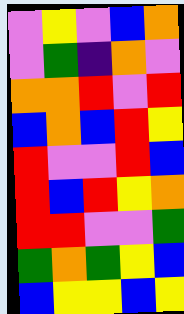[["violet", "yellow", "violet", "blue", "orange"], ["violet", "green", "indigo", "orange", "violet"], ["orange", "orange", "red", "violet", "red"], ["blue", "orange", "blue", "red", "yellow"], ["red", "violet", "violet", "red", "blue"], ["red", "blue", "red", "yellow", "orange"], ["red", "red", "violet", "violet", "green"], ["green", "orange", "green", "yellow", "blue"], ["blue", "yellow", "yellow", "blue", "yellow"]]